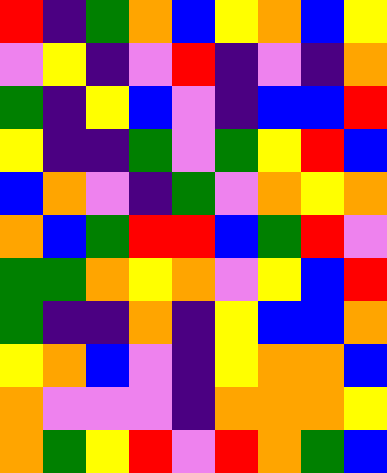[["red", "indigo", "green", "orange", "blue", "yellow", "orange", "blue", "yellow"], ["violet", "yellow", "indigo", "violet", "red", "indigo", "violet", "indigo", "orange"], ["green", "indigo", "yellow", "blue", "violet", "indigo", "blue", "blue", "red"], ["yellow", "indigo", "indigo", "green", "violet", "green", "yellow", "red", "blue"], ["blue", "orange", "violet", "indigo", "green", "violet", "orange", "yellow", "orange"], ["orange", "blue", "green", "red", "red", "blue", "green", "red", "violet"], ["green", "green", "orange", "yellow", "orange", "violet", "yellow", "blue", "red"], ["green", "indigo", "indigo", "orange", "indigo", "yellow", "blue", "blue", "orange"], ["yellow", "orange", "blue", "violet", "indigo", "yellow", "orange", "orange", "blue"], ["orange", "violet", "violet", "violet", "indigo", "orange", "orange", "orange", "yellow"], ["orange", "green", "yellow", "red", "violet", "red", "orange", "green", "blue"]]